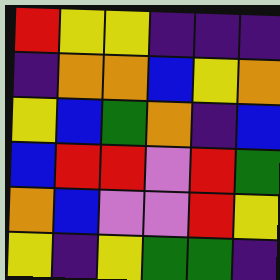[["red", "yellow", "yellow", "indigo", "indigo", "indigo"], ["indigo", "orange", "orange", "blue", "yellow", "orange"], ["yellow", "blue", "green", "orange", "indigo", "blue"], ["blue", "red", "red", "violet", "red", "green"], ["orange", "blue", "violet", "violet", "red", "yellow"], ["yellow", "indigo", "yellow", "green", "green", "indigo"]]